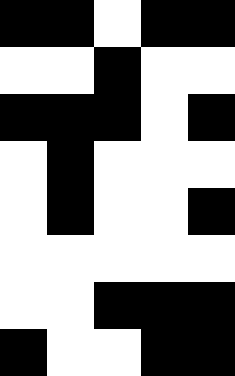[["black", "black", "white", "black", "black"], ["white", "white", "black", "white", "white"], ["black", "black", "black", "white", "black"], ["white", "black", "white", "white", "white"], ["white", "black", "white", "white", "black"], ["white", "white", "white", "white", "white"], ["white", "white", "black", "black", "black"], ["black", "white", "white", "black", "black"]]